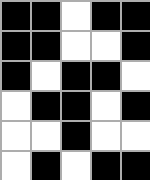[["black", "black", "white", "black", "black"], ["black", "black", "white", "white", "black"], ["black", "white", "black", "black", "white"], ["white", "black", "black", "white", "black"], ["white", "white", "black", "white", "white"], ["white", "black", "white", "black", "black"]]